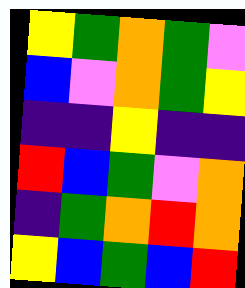[["yellow", "green", "orange", "green", "violet"], ["blue", "violet", "orange", "green", "yellow"], ["indigo", "indigo", "yellow", "indigo", "indigo"], ["red", "blue", "green", "violet", "orange"], ["indigo", "green", "orange", "red", "orange"], ["yellow", "blue", "green", "blue", "red"]]